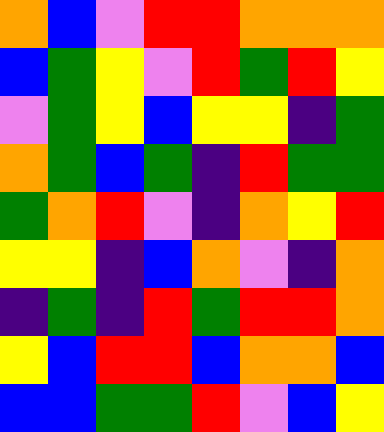[["orange", "blue", "violet", "red", "red", "orange", "orange", "orange"], ["blue", "green", "yellow", "violet", "red", "green", "red", "yellow"], ["violet", "green", "yellow", "blue", "yellow", "yellow", "indigo", "green"], ["orange", "green", "blue", "green", "indigo", "red", "green", "green"], ["green", "orange", "red", "violet", "indigo", "orange", "yellow", "red"], ["yellow", "yellow", "indigo", "blue", "orange", "violet", "indigo", "orange"], ["indigo", "green", "indigo", "red", "green", "red", "red", "orange"], ["yellow", "blue", "red", "red", "blue", "orange", "orange", "blue"], ["blue", "blue", "green", "green", "red", "violet", "blue", "yellow"]]